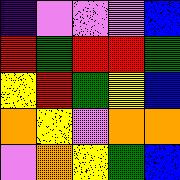[["indigo", "violet", "violet", "violet", "blue"], ["red", "green", "red", "red", "green"], ["yellow", "red", "green", "yellow", "blue"], ["orange", "yellow", "violet", "orange", "orange"], ["violet", "orange", "yellow", "green", "blue"]]